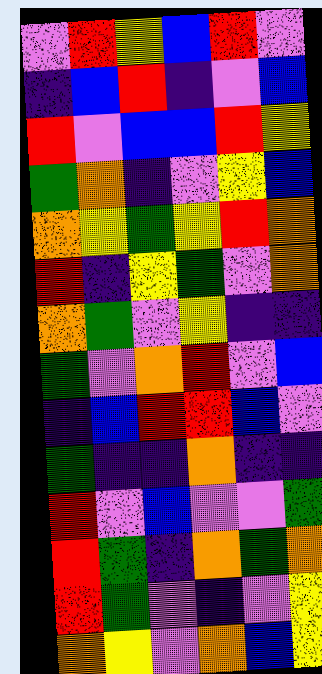[["violet", "red", "yellow", "blue", "red", "violet"], ["indigo", "blue", "red", "indigo", "violet", "blue"], ["red", "violet", "blue", "blue", "red", "yellow"], ["green", "orange", "indigo", "violet", "yellow", "blue"], ["orange", "yellow", "green", "yellow", "red", "orange"], ["red", "indigo", "yellow", "green", "violet", "orange"], ["orange", "green", "violet", "yellow", "indigo", "indigo"], ["green", "violet", "orange", "red", "violet", "blue"], ["indigo", "blue", "red", "red", "blue", "violet"], ["green", "indigo", "indigo", "orange", "indigo", "indigo"], ["red", "violet", "blue", "violet", "violet", "green"], ["red", "green", "indigo", "orange", "green", "orange"], ["red", "green", "violet", "indigo", "violet", "yellow"], ["orange", "yellow", "violet", "orange", "blue", "yellow"]]